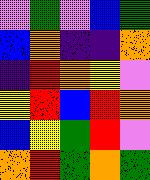[["violet", "green", "violet", "blue", "green"], ["blue", "orange", "indigo", "indigo", "orange"], ["indigo", "red", "orange", "yellow", "violet"], ["yellow", "red", "blue", "red", "orange"], ["blue", "yellow", "green", "red", "violet"], ["orange", "red", "green", "orange", "green"]]